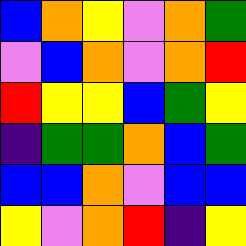[["blue", "orange", "yellow", "violet", "orange", "green"], ["violet", "blue", "orange", "violet", "orange", "red"], ["red", "yellow", "yellow", "blue", "green", "yellow"], ["indigo", "green", "green", "orange", "blue", "green"], ["blue", "blue", "orange", "violet", "blue", "blue"], ["yellow", "violet", "orange", "red", "indigo", "yellow"]]